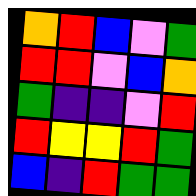[["orange", "red", "blue", "violet", "green"], ["red", "red", "violet", "blue", "orange"], ["green", "indigo", "indigo", "violet", "red"], ["red", "yellow", "yellow", "red", "green"], ["blue", "indigo", "red", "green", "green"]]